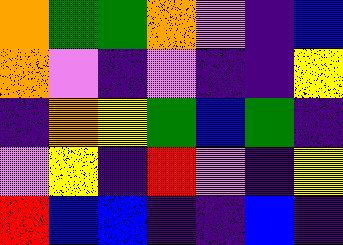[["orange", "green", "green", "orange", "violet", "indigo", "blue"], ["orange", "violet", "indigo", "violet", "indigo", "indigo", "yellow"], ["indigo", "orange", "yellow", "green", "blue", "green", "indigo"], ["violet", "yellow", "indigo", "red", "violet", "indigo", "yellow"], ["red", "blue", "blue", "indigo", "indigo", "blue", "indigo"]]